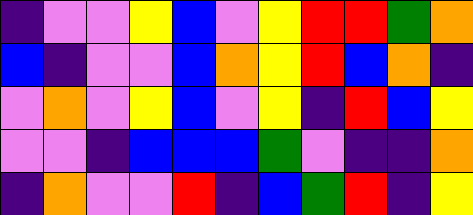[["indigo", "violet", "violet", "yellow", "blue", "violet", "yellow", "red", "red", "green", "orange"], ["blue", "indigo", "violet", "violet", "blue", "orange", "yellow", "red", "blue", "orange", "indigo"], ["violet", "orange", "violet", "yellow", "blue", "violet", "yellow", "indigo", "red", "blue", "yellow"], ["violet", "violet", "indigo", "blue", "blue", "blue", "green", "violet", "indigo", "indigo", "orange"], ["indigo", "orange", "violet", "violet", "red", "indigo", "blue", "green", "red", "indigo", "yellow"]]